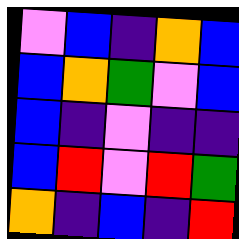[["violet", "blue", "indigo", "orange", "blue"], ["blue", "orange", "green", "violet", "blue"], ["blue", "indigo", "violet", "indigo", "indigo"], ["blue", "red", "violet", "red", "green"], ["orange", "indigo", "blue", "indigo", "red"]]